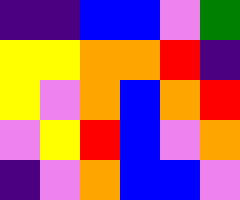[["indigo", "indigo", "blue", "blue", "violet", "green"], ["yellow", "yellow", "orange", "orange", "red", "indigo"], ["yellow", "violet", "orange", "blue", "orange", "red"], ["violet", "yellow", "red", "blue", "violet", "orange"], ["indigo", "violet", "orange", "blue", "blue", "violet"]]